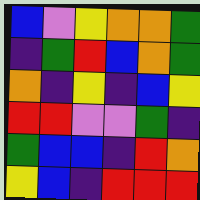[["blue", "violet", "yellow", "orange", "orange", "green"], ["indigo", "green", "red", "blue", "orange", "green"], ["orange", "indigo", "yellow", "indigo", "blue", "yellow"], ["red", "red", "violet", "violet", "green", "indigo"], ["green", "blue", "blue", "indigo", "red", "orange"], ["yellow", "blue", "indigo", "red", "red", "red"]]